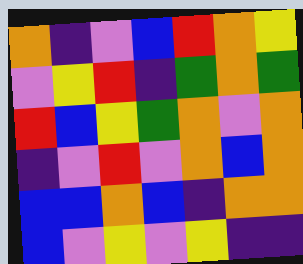[["orange", "indigo", "violet", "blue", "red", "orange", "yellow"], ["violet", "yellow", "red", "indigo", "green", "orange", "green"], ["red", "blue", "yellow", "green", "orange", "violet", "orange"], ["indigo", "violet", "red", "violet", "orange", "blue", "orange"], ["blue", "blue", "orange", "blue", "indigo", "orange", "orange"], ["blue", "violet", "yellow", "violet", "yellow", "indigo", "indigo"]]